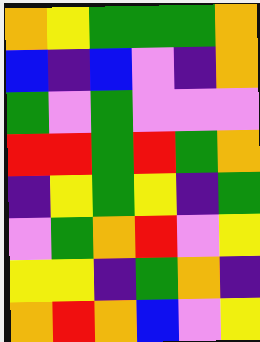[["orange", "yellow", "green", "green", "green", "orange"], ["blue", "indigo", "blue", "violet", "indigo", "orange"], ["green", "violet", "green", "violet", "violet", "violet"], ["red", "red", "green", "red", "green", "orange"], ["indigo", "yellow", "green", "yellow", "indigo", "green"], ["violet", "green", "orange", "red", "violet", "yellow"], ["yellow", "yellow", "indigo", "green", "orange", "indigo"], ["orange", "red", "orange", "blue", "violet", "yellow"]]